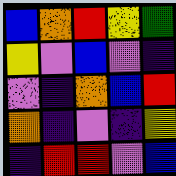[["blue", "orange", "red", "yellow", "green"], ["yellow", "violet", "blue", "violet", "indigo"], ["violet", "indigo", "orange", "blue", "red"], ["orange", "indigo", "violet", "indigo", "yellow"], ["indigo", "red", "red", "violet", "blue"]]